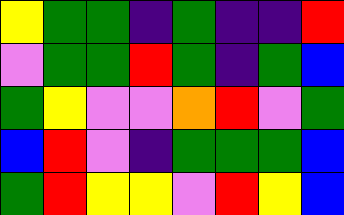[["yellow", "green", "green", "indigo", "green", "indigo", "indigo", "red"], ["violet", "green", "green", "red", "green", "indigo", "green", "blue"], ["green", "yellow", "violet", "violet", "orange", "red", "violet", "green"], ["blue", "red", "violet", "indigo", "green", "green", "green", "blue"], ["green", "red", "yellow", "yellow", "violet", "red", "yellow", "blue"]]